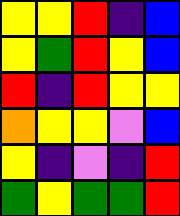[["yellow", "yellow", "red", "indigo", "blue"], ["yellow", "green", "red", "yellow", "blue"], ["red", "indigo", "red", "yellow", "yellow"], ["orange", "yellow", "yellow", "violet", "blue"], ["yellow", "indigo", "violet", "indigo", "red"], ["green", "yellow", "green", "green", "red"]]